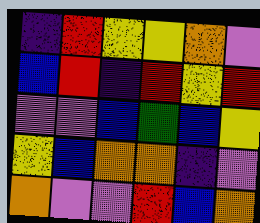[["indigo", "red", "yellow", "yellow", "orange", "violet"], ["blue", "red", "indigo", "red", "yellow", "red"], ["violet", "violet", "blue", "green", "blue", "yellow"], ["yellow", "blue", "orange", "orange", "indigo", "violet"], ["orange", "violet", "violet", "red", "blue", "orange"]]